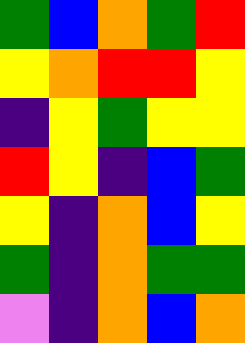[["green", "blue", "orange", "green", "red"], ["yellow", "orange", "red", "red", "yellow"], ["indigo", "yellow", "green", "yellow", "yellow"], ["red", "yellow", "indigo", "blue", "green"], ["yellow", "indigo", "orange", "blue", "yellow"], ["green", "indigo", "orange", "green", "green"], ["violet", "indigo", "orange", "blue", "orange"]]